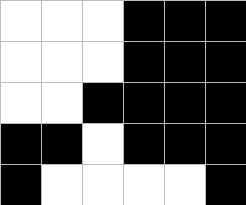[["white", "white", "white", "black", "black", "black"], ["white", "white", "white", "black", "black", "black"], ["white", "white", "black", "black", "black", "black"], ["black", "black", "white", "black", "black", "black"], ["black", "white", "white", "white", "white", "black"]]